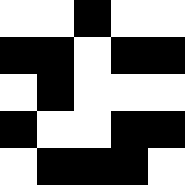[["white", "white", "black", "white", "white"], ["black", "black", "white", "black", "black"], ["white", "black", "white", "white", "white"], ["black", "white", "white", "black", "black"], ["white", "black", "black", "black", "white"]]